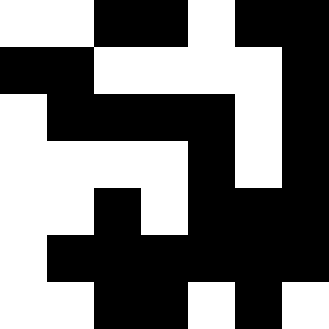[["white", "white", "black", "black", "white", "black", "black"], ["black", "black", "white", "white", "white", "white", "black"], ["white", "black", "black", "black", "black", "white", "black"], ["white", "white", "white", "white", "black", "white", "black"], ["white", "white", "black", "white", "black", "black", "black"], ["white", "black", "black", "black", "black", "black", "black"], ["white", "white", "black", "black", "white", "black", "white"]]